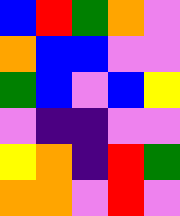[["blue", "red", "green", "orange", "violet"], ["orange", "blue", "blue", "violet", "violet"], ["green", "blue", "violet", "blue", "yellow"], ["violet", "indigo", "indigo", "violet", "violet"], ["yellow", "orange", "indigo", "red", "green"], ["orange", "orange", "violet", "red", "violet"]]